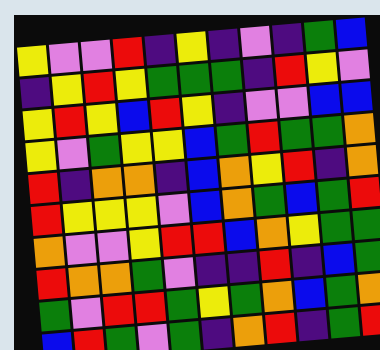[["yellow", "violet", "violet", "red", "indigo", "yellow", "indigo", "violet", "indigo", "green", "blue"], ["indigo", "yellow", "red", "yellow", "green", "green", "green", "indigo", "red", "yellow", "violet"], ["yellow", "red", "yellow", "blue", "red", "yellow", "indigo", "violet", "violet", "blue", "blue"], ["yellow", "violet", "green", "yellow", "yellow", "blue", "green", "red", "green", "green", "orange"], ["red", "indigo", "orange", "orange", "indigo", "blue", "orange", "yellow", "red", "indigo", "orange"], ["red", "yellow", "yellow", "yellow", "violet", "blue", "orange", "green", "blue", "green", "red"], ["orange", "violet", "violet", "yellow", "red", "red", "blue", "orange", "yellow", "green", "green"], ["red", "orange", "orange", "green", "violet", "indigo", "indigo", "red", "indigo", "blue", "green"], ["green", "violet", "red", "red", "green", "yellow", "green", "orange", "blue", "green", "orange"], ["blue", "red", "green", "violet", "green", "indigo", "orange", "red", "indigo", "green", "red"]]